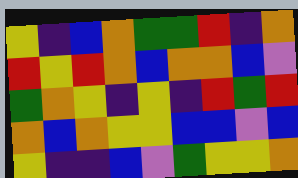[["yellow", "indigo", "blue", "orange", "green", "green", "red", "indigo", "orange"], ["red", "yellow", "red", "orange", "blue", "orange", "orange", "blue", "violet"], ["green", "orange", "yellow", "indigo", "yellow", "indigo", "red", "green", "red"], ["orange", "blue", "orange", "yellow", "yellow", "blue", "blue", "violet", "blue"], ["yellow", "indigo", "indigo", "blue", "violet", "green", "yellow", "yellow", "orange"]]